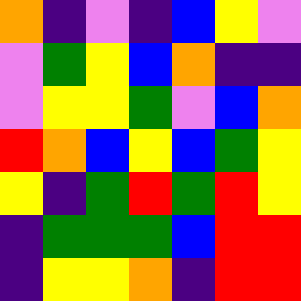[["orange", "indigo", "violet", "indigo", "blue", "yellow", "violet"], ["violet", "green", "yellow", "blue", "orange", "indigo", "indigo"], ["violet", "yellow", "yellow", "green", "violet", "blue", "orange"], ["red", "orange", "blue", "yellow", "blue", "green", "yellow"], ["yellow", "indigo", "green", "red", "green", "red", "yellow"], ["indigo", "green", "green", "green", "blue", "red", "red"], ["indigo", "yellow", "yellow", "orange", "indigo", "red", "red"]]